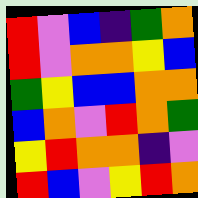[["red", "violet", "blue", "indigo", "green", "orange"], ["red", "violet", "orange", "orange", "yellow", "blue"], ["green", "yellow", "blue", "blue", "orange", "orange"], ["blue", "orange", "violet", "red", "orange", "green"], ["yellow", "red", "orange", "orange", "indigo", "violet"], ["red", "blue", "violet", "yellow", "red", "orange"]]